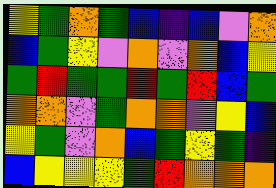[["yellow", "green", "orange", "green", "blue", "indigo", "blue", "violet", "orange"], ["blue", "green", "yellow", "violet", "orange", "violet", "orange", "blue", "yellow"], ["green", "red", "green", "green", "red", "green", "red", "blue", "green"], ["orange", "orange", "violet", "green", "orange", "orange", "violet", "yellow", "blue"], ["yellow", "green", "violet", "orange", "blue", "green", "yellow", "green", "indigo"], ["blue", "yellow", "yellow", "yellow", "green", "red", "orange", "orange", "orange"]]